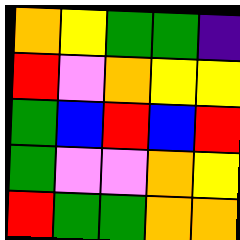[["orange", "yellow", "green", "green", "indigo"], ["red", "violet", "orange", "yellow", "yellow"], ["green", "blue", "red", "blue", "red"], ["green", "violet", "violet", "orange", "yellow"], ["red", "green", "green", "orange", "orange"]]